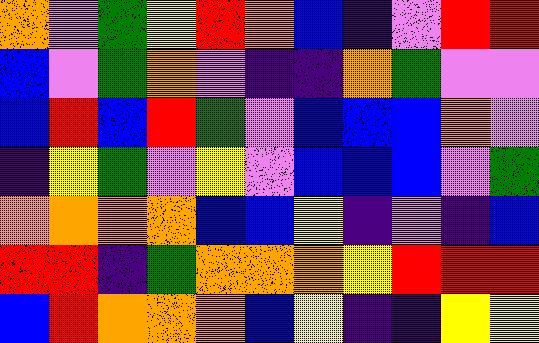[["orange", "violet", "green", "yellow", "red", "orange", "blue", "indigo", "violet", "red", "red"], ["blue", "violet", "green", "orange", "violet", "indigo", "indigo", "orange", "green", "violet", "violet"], ["blue", "red", "blue", "red", "green", "violet", "blue", "blue", "blue", "orange", "violet"], ["indigo", "yellow", "green", "violet", "yellow", "violet", "blue", "blue", "blue", "violet", "green"], ["orange", "orange", "orange", "orange", "blue", "blue", "yellow", "indigo", "violet", "indigo", "blue"], ["red", "red", "indigo", "green", "orange", "orange", "orange", "yellow", "red", "red", "red"], ["blue", "red", "orange", "orange", "orange", "blue", "yellow", "indigo", "indigo", "yellow", "yellow"]]